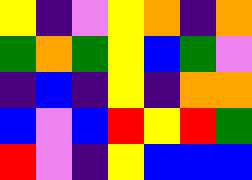[["yellow", "indigo", "violet", "yellow", "orange", "indigo", "orange"], ["green", "orange", "green", "yellow", "blue", "green", "violet"], ["indigo", "blue", "indigo", "yellow", "indigo", "orange", "orange"], ["blue", "violet", "blue", "red", "yellow", "red", "green"], ["red", "violet", "indigo", "yellow", "blue", "blue", "blue"]]